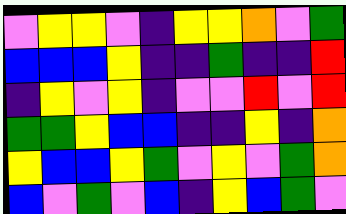[["violet", "yellow", "yellow", "violet", "indigo", "yellow", "yellow", "orange", "violet", "green"], ["blue", "blue", "blue", "yellow", "indigo", "indigo", "green", "indigo", "indigo", "red"], ["indigo", "yellow", "violet", "yellow", "indigo", "violet", "violet", "red", "violet", "red"], ["green", "green", "yellow", "blue", "blue", "indigo", "indigo", "yellow", "indigo", "orange"], ["yellow", "blue", "blue", "yellow", "green", "violet", "yellow", "violet", "green", "orange"], ["blue", "violet", "green", "violet", "blue", "indigo", "yellow", "blue", "green", "violet"]]